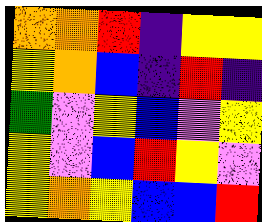[["orange", "orange", "red", "indigo", "yellow", "yellow"], ["yellow", "orange", "blue", "indigo", "red", "indigo"], ["green", "violet", "yellow", "blue", "violet", "yellow"], ["yellow", "violet", "blue", "red", "yellow", "violet"], ["yellow", "orange", "yellow", "blue", "blue", "red"]]